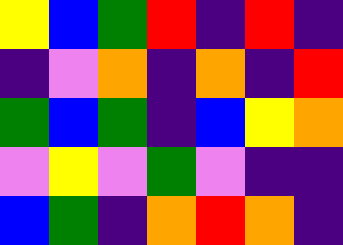[["yellow", "blue", "green", "red", "indigo", "red", "indigo"], ["indigo", "violet", "orange", "indigo", "orange", "indigo", "red"], ["green", "blue", "green", "indigo", "blue", "yellow", "orange"], ["violet", "yellow", "violet", "green", "violet", "indigo", "indigo"], ["blue", "green", "indigo", "orange", "red", "orange", "indigo"]]